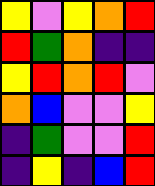[["yellow", "violet", "yellow", "orange", "red"], ["red", "green", "orange", "indigo", "indigo"], ["yellow", "red", "orange", "red", "violet"], ["orange", "blue", "violet", "violet", "yellow"], ["indigo", "green", "violet", "violet", "red"], ["indigo", "yellow", "indigo", "blue", "red"]]